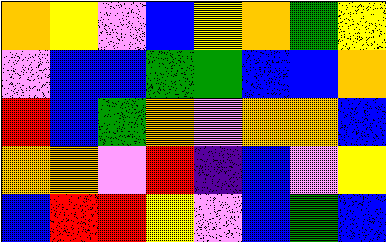[["orange", "yellow", "violet", "blue", "yellow", "orange", "green", "yellow"], ["violet", "blue", "blue", "green", "green", "blue", "blue", "orange"], ["red", "blue", "green", "orange", "violet", "orange", "orange", "blue"], ["orange", "orange", "violet", "red", "indigo", "blue", "violet", "yellow"], ["blue", "red", "red", "yellow", "violet", "blue", "green", "blue"]]